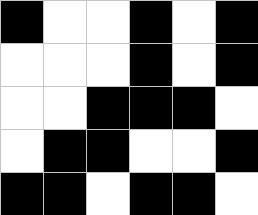[["black", "white", "white", "black", "white", "black"], ["white", "white", "white", "black", "white", "black"], ["white", "white", "black", "black", "black", "white"], ["white", "black", "black", "white", "white", "black"], ["black", "black", "white", "black", "black", "white"]]